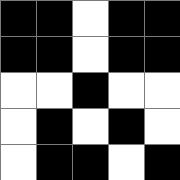[["black", "black", "white", "black", "black"], ["black", "black", "white", "black", "black"], ["white", "white", "black", "white", "white"], ["white", "black", "white", "black", "white"], ["white", "black", "black", "white", "black"]]